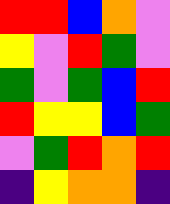[["red", "red", "blue", "orange", "violet"], ["yellow", "violet", "red", "green", "violet"], ["green", "violet", "green", "blue", "red"], ["red", "yellow", "yellow", "blue", "green"], ["violet", "green", "red", "orange", "red"], ["indigo", "yellow", "orange", "orange", "indigo"]]